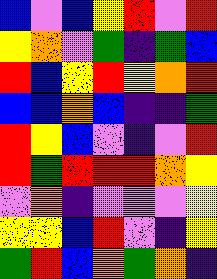[["blue", "violet", "blue", "yellow", "red", "violet", "red"], ["yellow", "orange", "violet", "green", "indigo", "green", "blue"], ["red", "blue", "yellow", "red", "yellow", "orange", "red"], ["blue", "blue", "orange", "blue", "indigo", "indigo", "green"], ["red", "yellow", "blue", "violet", "indigo", "violet", "red"], ["red", "green", "red", "red", "red", "orange", "yellow"], ["violet", "orange", "indigo", "violet", "violet", "violet", "yellow"], ["yellow", "yellow", "blue", "red", "violet", "indigo", "yellow"], ["green", "red", "blue", "orange", "green", "orange", "indigo"]]